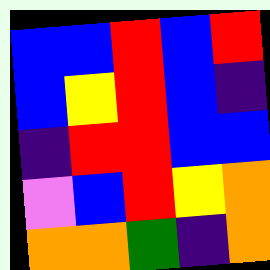[["blue", "blue", "red", "blue", "red"], ["blue", "yellow", "red", "blue", "indigo"], ["indigo", "red", "red", "blue", "blue"], ["violet", "blue", "red", "yellow", "orange"], ["orange", "orange", "green", "indigo", "orange"]]